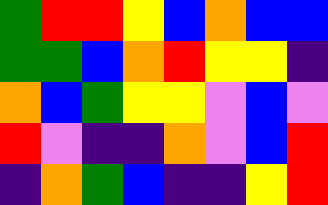[["green", "red", "red", "yellow", "blue", "orange", "blue", "blue"], ["green", "green", "blue", "orange", "red", "yellow", "yellow", "indigo"], ["orange", "blue", "green", "yellow", "yellow", "violet", "blue", "violet"], ["red", "violet", "indigo", "indigo", "orange", "violet", "blue", "red"], ["indigo", "orange", "green", "blue", "indigo", "indigo", "yellow", "red"]]